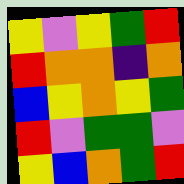[["yellow", "violet", "yellow", "green", "red"], ["red", "orange", "orange", "indigo", "orange"], ["blue", "yellow", "orange", "yellow", "green"], ["red", "violet", "green", "green", "violet"], ["yellow", "blue", "orange", "green", "red"]]